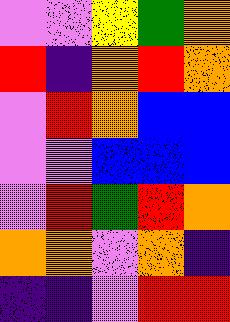[["violet", "violet", "yellow", "green", "orange"], ["red", "indigo", "orange", "red", "orange"], ["violet", "red", "orange", "blue", "blue"], ["violet", "violet", "blue", "blue", "blue"], ["violet", "red", "green", "red", "orange"], ["orange", "orange", "violet", "orange", "indigo"], ["indigo", "indigo", "violet", "red", "red"]]